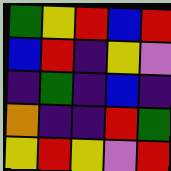[["green", "yellow", "red", "blue", "red"], ["blue", "red", "indigo", "yellow", "violet"], ["indigo", "green", "indigo", "blue", "indigo"], ["orange", "indigo", "indigo", "red", "green"], ["yellow", "red", "yellow", "violet", "red"]]